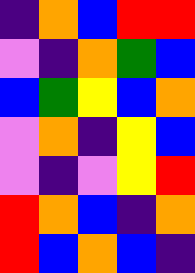[["indigo", "orange", "blue", "red", "red"], ["violet", "indigo", "orange", "green", "blue"], ["blue", "green", "yellow", "blue", "orange"], ["violet", "orange", "indigo", "yellow", "blue"], ["violet", "indigo", "violet", "yellow", "red"], ["red", "orange", "blue", "indigo", "orange"], ["red", "blue", "orange", "blue", "indigo"]]